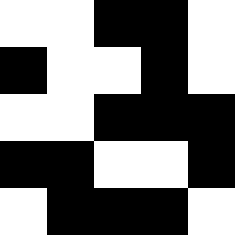[["white", "white", "black", "black", "white"], ["black", "white", "white", "black", "white"], ["white", "white", "black", "black", "black"], ["black", "black", "white", "white", "black"], ["white", "black", "black", "black", "white"]]